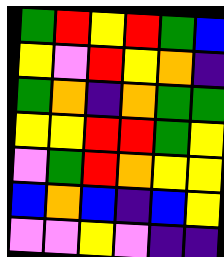[["green", "red", "yellow", "red", "green", "blue"], ["yellow", "violet", "red", "yellow", "orange", "indigo"], ["green", "orange", "indigo", "orange", "green", "green"], ["yellow", "yellow", "red", "red", "green", "yellow"], ["violet", "green", "red", "orange", "yellow", "yellow"], ["blue", "orange", "blue", "indigo", "blue", "yellow"], ["violet", "violet", "yellow", "violet", "indigo", "indigo"]]